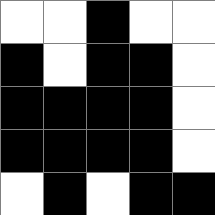[["white", "white", "black", "white", "white"], ["black", "white", "black", "black", "white"], ["black", "black", "black", "black", "white"], ["black", "black", "black", "black", "white"], ["white", "black", "white", "black", "black"]]